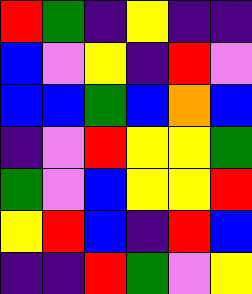[["red", "green", "indigo", "yellow", "indigo", "indigo"], ["blue", "violet", "yellow", "indigo", "red", "violet"], ["blue", "blue", "green", "blue", "orange", "blue"], ["indigo", "violet", "red", "yellow", "yellow", "green"], ["green", "violet", "blue", "yellow", "yellow", "red"], ["yellow", "red", "blue", "indigo", "red", "blue"], ["indigo", "indigo", "red", "green", "violet", "yellow"]]